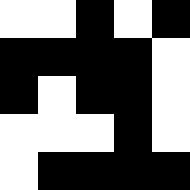[["white", "white", "black", "white", "black"], ["black", "black", "black", "black", "white"], ["black", "white", "black", "black", "white"], ["white", "white", "white", "black", "white"], ["white", "black", "black", "black", "black"]]